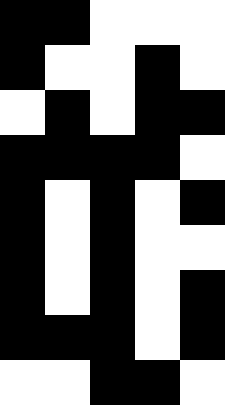[["black", "black", "white", "white", "white"], ["black", "white", "white", "black", "white"], ["white", "black", "white", "black", "black"], ["black", "black", "black", "black", "white"], ["black", "white", "black", "white", "black"], ["black", "white", "black", "white", "white"], ["black", "white", "black", "white", "black"], ["black", "black", "black", "white", "black"], ["white", "white", "black", "black", "white"]]